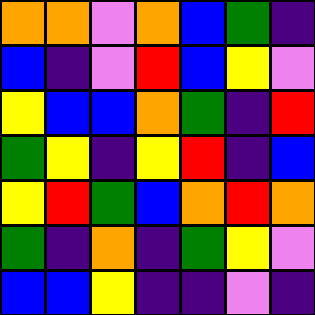[["orange", "orange", "violet", "orange", "blue", "green", "indigo"], ["blue", "indigo", "violet", "red", "blue", "yellow", "violet"], ["yellow", "blue", "blue", "orange", "green", "indigo", "red"], ["green", "yellow", "indigo", "yellow", "red", "indigo", "blue"], ["yellow", "red", "green", "blue", "orange", "red", "orange"], ["green", "indigo", "orange", "indigo", "green", "yellow", "violet"], ["blue", "blue", "yellow", "indigo", "indigo", "violet", "indigo"]]